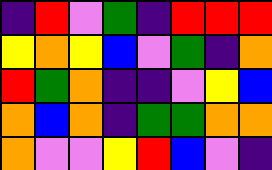[["indigo", "red", "violet", "green", "indigo", "red", "red", "red"], ["yellow", "orange", "yellow", "blue", "violet", "green", "indigo", "orange"], ["red", "green", "orange", "indigo", "indigo", "violet", "yellow", "blue"], ["orange", "blue", "orange", "indigo", "green", "green", "orange", "orange"], ["orange", "violet", "violet", "yellow", "red", "blue", "violet", "indigo"]]